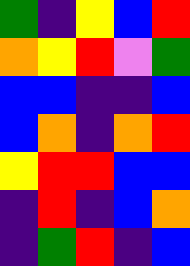[["green", "indigo", "yellow", "blue", "red"], ["orange", "yellow", "red", "violet", "green"], ["blue", "blue", "indigo", "indigo", "blue"], ["blue", "orange", "indigo", "orange", "red"], ["yellow", "red", "red", "blue", "blue"], ["indigo", "red", "indigo", "blue", "orange"], ["indigo", "green", "red", "indigo", "blue"]]